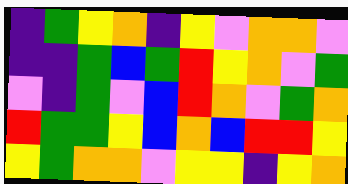[["indigo", "green", "yellow", "orange", "indigo", "yellow", "violet", "orange", "orange", "violet"], ["indigo", "indigo", "green", "blue", "green", "red", "yellow", "orange", "violet", "green"], ["violet", "indigo", "green", "violet", "blue", "red", "orange", "violet", "green", "orange"], ["red", "green", "green", "yellow", "blue", "orange", "blue", "red", "red", "yellow"], ["yellow", "green", "orange", "orange", "violet", "yellow", "yellow", "indigo", "yellow", "orange"]]